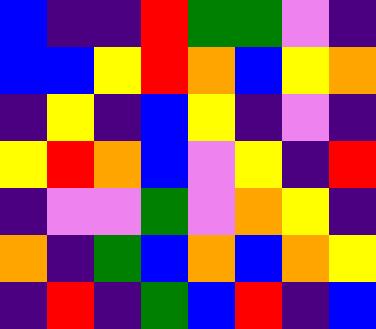[["blue", "indigo", "indigo", "red", "green", "green", "violet", "indigo"], ["blue", "blue", "yellow", "red", "orange", "blue", "yellow", "orange"], ["indigo", "yellow", "indigo", "blue", "yellow", "indigo", "violet", "indigo"], ["yellow", "red", "orange", "blue", "violet", "yellow", "indigo", "red"], ["indigo", "violet", "violet", "green", "violet", "orange", "yellow", "indigo"], ["orange", "indigo", "green", "blue", "orange", "blue", "orange", "yellow"], ["indigo", "red", "indigo", "green", "blue", "red", "indigo", "blue"]]